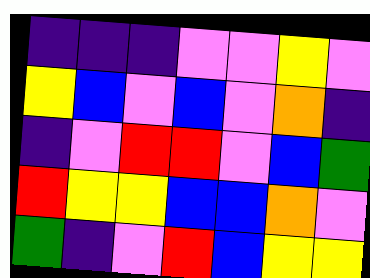[["indigo", "indigo", "indigo", "violet", "violet", "yellow", "violet"], ["yellow", "blue", "violet", "blue", "violet", "orange", "indigo"], ["indigo", "violet", "red", "red", "violet", "blue", "green"], ["red", "yellow", "yellow", "blue", "blue", "orange", "violet"], ["green", "indigo", "violet", "red", "blue", "yellow", "yellow"]]